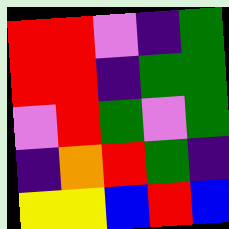[["red", "red", "violet", "indigo", "green"], ["red", "red", "indigo", "green", "green"], ["violet", "red", "green", "violet", "green"], ["indigo", "orange", "red", "green", "indigo"], ["yellow", "yellow", "blue", "red", "blue"]]